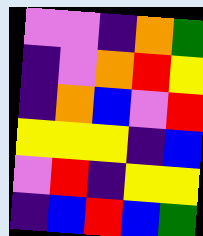[["violet", "violet", "indigo", "orange", "green"], ["indigo", "violet", "orange", "red", "yellow"], ["indigo", "orange", "blue", "violet", "red"], ["yellow", "yellow", "yellow", "indigo", "blue"], ["violet", "red", "indigo", "yellow", "yellow"], ["indigo", "blue", "red", "blue", "green"]]